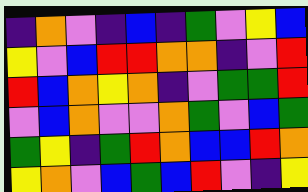[["indigo", "orange", "violet", "indigo", "blue", "indigo", "green", "violet", "yellow", "blue"], ["yellow", "violet", "blue", "red", "red", "orange", "orange", "indigo", "violet", "red"], ["red", "blue", "orange", "yellow", "orange", "indigo", "violet", "green", "green", "red"], ["violet", "blue", "orange", "violet", "violet", "orange", "green", "violet", "blue", "green"], ["green", "yellow", "indigo", "green", "red", "orange", "blue", "blue", "red", "orange"], ["yellow", "orange", "violet", "blue", "green", "blue", "red", "violet", "indigo", "yellow"]]